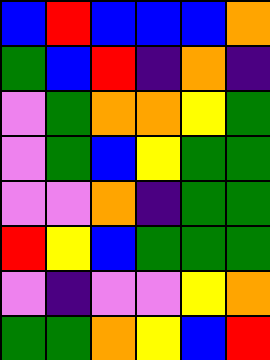[["blue", "red", "blue", "blue", "blue", "orange"], ["green", "blue", "red", "indigo", "orange", "indigo"], ["violet", "green", "orange", "orange", "yellow", "green"], ["violet", "green", "blue", "yellow", "green", "green"], ["violet", "violet", "orange", "indigo", "green", "green"], ["red", "yellow", "blue", "green", "green", "green"], ["violet", "indigo", "violet", "violet", "yellow", "orange"], ["green", "green", "orange", "yellow", "blue", "red"]]